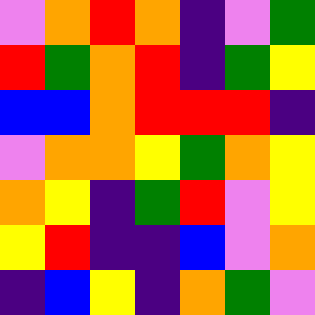[["violet", "orange", "red", "orange", "indigo", "violet", "green"], ["red", "green", "orange", "red", "indigo", "green", "yellow"], ["blue", "blue", "orange", "red", "red", "red", "indigo"], ["violet", "orange", "orange", "yellow", "green", "orange", "yellow"], ["orange", "yellow", "indigo", "green", "red", "violet", "yellow"], ["yellow", "red", "indigo", "indigo", "blue", "violet", "orange"], ["indigo", "blue", "yellow", "indigo", "orange", "green", "violet"]]